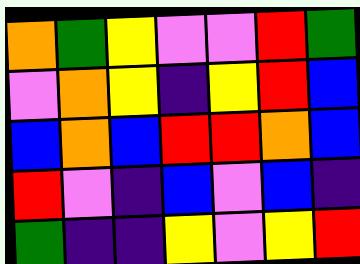[["orange", "green", "yellow", "violet", "violet", "red", "green"], ["violet", "orange", "yellow", "indigo", "yellow", "red", "blue"], ["blue", "orange", "blue", "red", "red", "orange", "blue"], ["red", "violet", "indigo", "blue", "violet", "blue", "indigo"], ["green", "indigo", "indigo", "yellow", "violet", "yellow", "red"]]